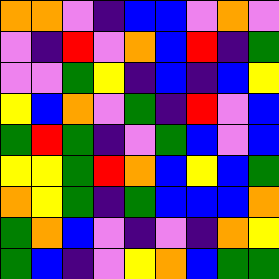[["orange", "orange", "violet", "indigo", "blue", "blue", "violet", "orange", "violet"], ["violet", "indigo", "red", "violet", "orange", "blue", "red", "indigo", "green"], ["violet", "violet", "green", "yellow", "indigo", "blue", "indigo", "blue", "yellow"], ["yellow", "blue", "orange", "violet", "green", "indigo", "red", "violet", "blue"], ["green", "red", "green", "indigo", "violet", "green", "blue", "violet", "blue"], ["yellow", "yellow", "green", "red", "orange", "blue", "yellow", "blue", "green"], ["orange", "yellow", "green", "indigo", "green", "blue", "blue", "blue", "orange"], ["green", "orange", "blue", "violet", "indigo", "violet", "indigo", "orange", "yellow"], ["green", "blue", "indigo", "violet", "yellow", "orange", "blue", "green", "green"]]